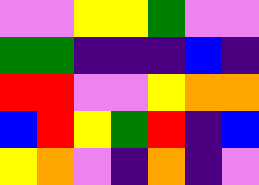[["violet", "violet", "yellow", "yellow", "green", "violet", "violet"], ["green", "green", "indigo", "indigo", "indigo", "blue", "indigo"], ["red", "red", "violet", "violet", "yellow", "orange", "orange"], ["blue", "red", "yellow", "green", "red", "indigo", "blue"], ["yellow", "orange", "violet", "indigo", "orange", "indigo", "violet"]]